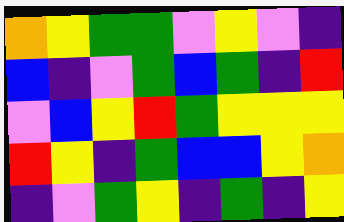[["orange", "yellow", "green", "green", "violet", "yellow", "violet", "indigo"], ["blue", "indigo", "violet", "green", "blue", "green", "indigo", "red"], ["violet", "blue", "yellow", "red", "green", "yellow", "yellow", "yellow"], ["red", "yellow", "indigo", "green", "blue", "blue", "yellow", "orange"], ["indigo", "violet", "green", "yellow", "indigo", "green", "indigo", "yellow"]]